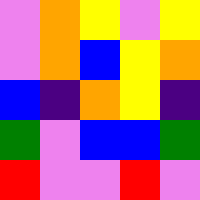[["violet", "orange", "yellow", "violet", "yellow"], ["violet", "orange", "blue", "yellow", "orange"], ["blue", "indigo", "orange", "yellow", "indigo"], ["green", "violet", "blue", "blue", "green"], ["red", "violet", "violet", "red", "violet"]]